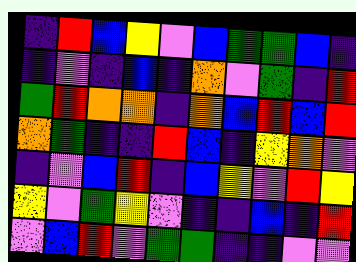[["indigo", "red", "blue", "yellow", "violet", "blue", "green", "green", "blue", "indigo"], ["indigo", "violet", "indigo", "blue", "indigo", "orange", "violet", "green", "indigo", "red"], ["green", "red", "orange", "orange", "indigo", "orange", "blue", "red", "blue", "red"], ["orange", "green", "indigo", "indigo", "red", "blue", "indigo", "yellow", "orange", "violet"], ["indigo", "violet", "blue", "red", "indigo", "blue", "yellow", "violet", "red", "yellow"], ["yellow", "violet", "green", "yellow", "violet", "indigo", "indigo", "blue", "indigo", "red"], ["violet", "blue", "red", "violet", "green", "green", "indigo", "indigo", "violet", "violet"]]